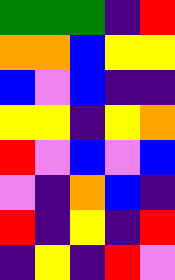[["green", "green", "green", "indigo", "red"], ["orange", "orange", "blue", "yellow", "yellow"], ["blue", "violet", "blue", "indigo", "indigo"], ["yellow", "yellow", "indigo", "yellow", "orange"], ["red", "violet", "blue", "violet", "blue"], ["violet", "indigo", "orange", "blue", "indigo"], ["red", "indigo", "yellow", "indigo", "red"], ["indigo", "yellow", "indigo", "red", "violet"]]